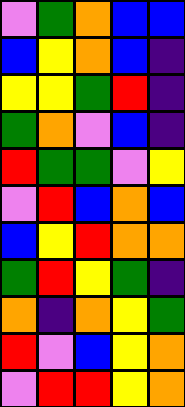[["violet", "green", "orange", "blue", "blue"], ["blue", "yellow", "orange", "blue", "indigo"], ["yellow", "yellow", "green", "red", "indigo"], ["green", "orange", "violet", "blue", "indigo"], ["red", "green", "green", "violet", "yellow"], ["violet", "red", "blue", "orange", "blue"], ["blue", "yellow", "red", "orange", "orange"], ["green", "red", "yellow", "green", "indigo"], ["orange", "indigo", "orange", "yellow", "green"], ["red", "violet", "blue", "yellow", "orange"], ["violet", "red", "red", "yellow", "orange"]]